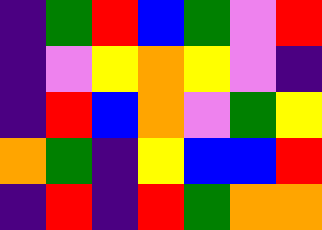[["indigo", "green", "red", "blue", "green", "violet", "red"], ["indigo", "violet", "yellow", "orange", "yellow", "violet", "indigo"], ["indigo", "red", "blue", "orange", "violet", "green", "yellow"], ["orange", "green", "indigo", "yellow", "blue", "blue", "red"], ["indigo", "red", "indigo", "red", "green", "orange", "orange"]]